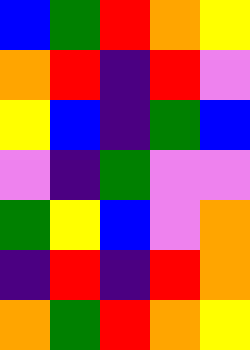[["blue", "green", "red", "orange", "yellow"], ["orange", "red", "indigo", "red", "violet"], ["yellow", "blue", "indigo", "green", "blue"], ["violet", "indigo", "green", "violet", "violet"], ["green", "yellow", "blue", "violet", "orange"], ["indigo", "red", "indigo", "red", "orange"], ["orange", "green", "red", "orange", "yellow"]]